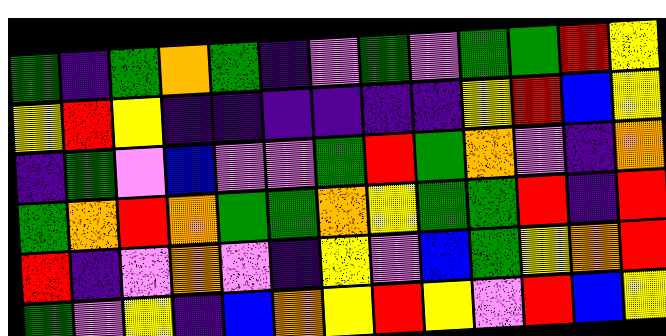[["green", "indigo", "green", "orange", "green", "indigo", "violet", "green", "violet", "green", "green", "red", "yellow"], ["yellow", "red", "yellow", "indigo", "indigo", "indigo", "indigo", "indigo", "indigo", "yellow", "red", "blue", "yellow"], ["indigo", "green", "violet", "blue", "violet", "violet", "green", "red", "green", "orange", "violet", "indigo", "orange"], ["green", "orange", "red", "orange", "green", "green", "orange", "yellow", "green", "green", "red", "indigo", "red"], ["red", "indigo", "violet", "orange", "violet", "indigo", "yellow", "violet", "blue", "green", "yellow", "orange", "red"], ["green", "violet", "yellow", "indigo", "blue", "orange", "yellow", "red", "yellow", "violet", "red", "blue", "yellow"]]